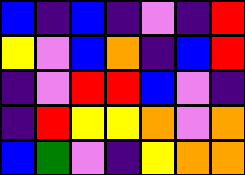[["blue", "indigo", "blue", "indigo", "violet", "indigo", "red"], ["yellow", "violet", "blue", "orange", "indigo", "blue", "red"], ["indigo", "violet", "red", "red", "blue", "violet", "indigo"], ["indigo", "red", "yellow", "yellow", "orange", "violet", "orange"], ["blue", "green", "violet", "indigo", "yellow", "orange", "orange"]]